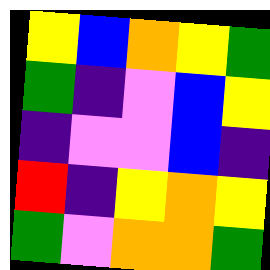[["yellow", "blue", "orange", "yellow", "green"], ["green", "indigo", "violet", "blue", "yellow"], ["indigo", "violet", "violet", "blue", "indigo"], ["red", "indigo", "yellow", "orange", "yellow"], ["green", "violet", "orange", "orange", "green"]]